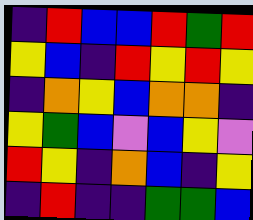[["indigo", "red", "blue", "blue", "red", "green", "red"], ["yellow", "blue", "indigo", "red", "yellow", "red", "yellow"], ["indigo", "orange", "yellow", "blue", "orange", "orange", "indigo"], ["yellow", "green", "blue", "violet", "blue", "yellow", "violet"], ["red", "yellow", "indigo", "orange", "blue", "indigo", "yellow"], ["indigo", "red", "indigo", "indigo", "green", "green", "blue"]]